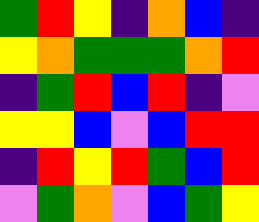[["green", "red", "yellow", "indigo", "orange", "blue", "indigo"], ["yellow", "orange", "green", "green", "green", "orange", "red"], ["indigo", "green", "red", "blue", "red", "indigo", "violet"], ["yellow", "yellow", "blue", "violet", "blue", "red", "red"], ["indigo", "red", "yellow", "red", "green", "blue", "red"], ["violet", "green", "orange", "violet", "blue", "green", "yellow"]]